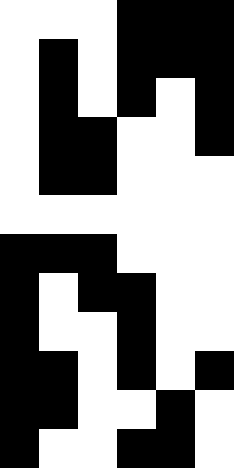[["white", "white", "white", "black", "black", "black"], ["white", "black", "white", "black", "black", "black"], ["white", "black", "white", "black", "white", "black"], ["white", "black", "black", "white", "white", "black"], ["white", "black", "black", "white", "white", "white"], ["white", "white", "white", "white", "white", "white"], ["black", "black", "black", "white", "white", "white"], ["black", "white", "black", "black", "white", "white"], ["black", "white", "white", "black", "white", "white"], ["black", "black", "white", "black", "white", "black"], ["black", "black", "white", "white", "black", "white"], ["black", "white", "white", "black", "black", "white"]]